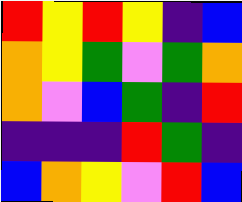[["red", "yellow", "red", "yellow", "indigo", "blue"], ["orange", "yellow", "green", "violet", "green", "orange"], ["orange", "violet", "blue", "green", "indigo", "red"], ["indigo", "indigo", "indigo", "red", "green", "indigo"], ["blue", "orange", "yellow", "violet", "red", "blue"]]